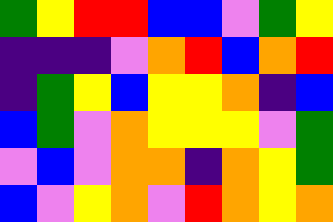[["green", "yellow", "red", "red", "blue", "blue", "violet", "green", "yellow"], ["indigo", "indigo", "indigo", "violet", "orange", "red", "blue", "orange", "red"], ["indigo", "green", "yellow", "blue", "yellow", "yellow", "orange", "indigo", "blue"], ["blue", "green", "violet", "orange", "yellow", "yellow", "yellow", "violet", "green"], ["violet", "blue", "violet", "orange", "orange", "indigo", "orange", "yellow", "green"], ["blue", "violet", "yellow", "orange", "violet", "red", "orange", "yellow", "orange"]]